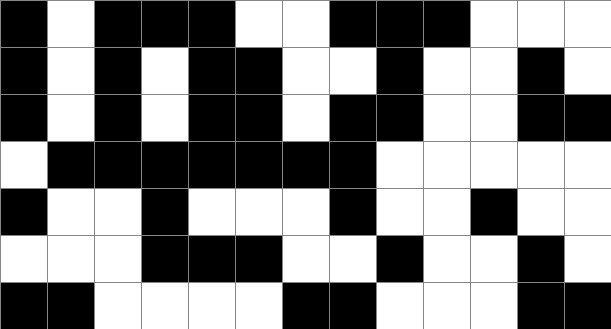[["black", "white", "black", "black", "black", "white", "white", "black", "black", "black", "white", "white", "white"], ["black", "white", "black", "white", "black", "black", "white", "white", "black", "white", "white", "black", "white"], ["black", "white", "black", "white", "black", "black", "white", "black", "black", "white", "white", "black", "black"], ["white", "black", "black", "black", "black", "black", "black", "black", "white", "white", "white", "white", "white"], ["black", "white", "white", "black", "white", "white", "white", "black", "white", "white", "black", "white", "white"], ["white", "white", "white", "black", "black", "black", "white", "white", "black", "white", "white", "black", "white"], ["black", "black", "white", "white", "white", "white", "black", "black", "white", "white", "white", "black", "black"]]